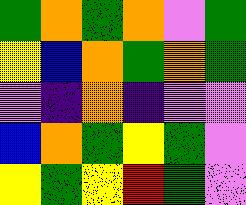[["green", "orange", "green", "orange", "violet", "green"], ["yellow", "blue", "orange", "green", "orange", "green"], ["violet", "indigo", "orange", "indigo", "violet", "violet"], ["blue", "orange", "green", "yellow", "green", "violet"], ["yellow", "green", "yellow", "red", "green", "violet"]]